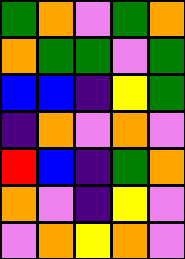[["green", "orange", "violet", "green", "orange"], ["orange", "green", "green", "violet", "green"], ["blue", "blue", "indigo", "yellow", "green"], ["indigo", "orange", "violet", "orange", "violet"], ["red", "blue", "indigo", "green", "orange"], ["orange", "violet", "indigo", "yellow", "violet"], ["violet", "orange", "yellow", "orange", "violet"]]